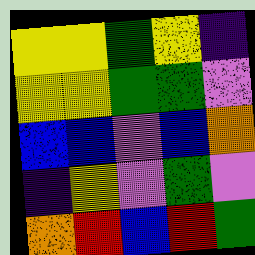[["yellow", "yellow", "green", "yellow", "indigo"], ["yellow", "yellow", "green", "green", "violet"], ["blue", "blue", "violet", "blue", "orange"], ["indigo", "yellow", "violet", "green", "violet"], ["orange", "red", "blue", "red", "green"]]